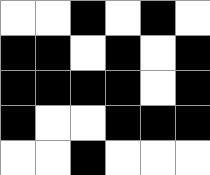[["white", "white", "black", "white", "black", "white"], ["black", "black", "white", "black", "white", "black"], ["black", "black", "black", "black", "white", "black"], ["black", "white", "white", "black", "black", "black"], ["white", "white", "black", "white", "white", "white"]]